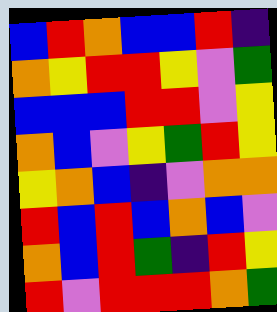[["blue", "red", "orange", "blue", "blue", "red", "indigo"], ["orange", "yellow", "red", "red", "yellow", "violet", "green"], ["blue", "blue", "blue", "red", "red", "violet", "yellow"], ["orange", "blue", "violet", "yellow", "green", "red", "yellow"], ["yellow", "orange", "blue", "indigo", "violet", "orange", "orange"], ["red", "blue", "red", "blue", "orange", "blue", "violet"], ["orange", "blue", "red", "green", "indigo", "red", "yellow"], ["red", "violet", "red", "red", "red", "orange", "green"]]